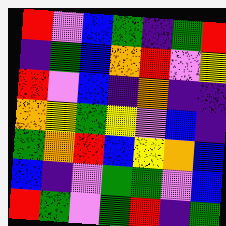[["red", "violet", "blue", "green", "indigo", "green", "red"], ["indigo", "green", "blue", "orange", "red", "violet", "yellow"], ["red", "violet", "blue", "indigo", "orange", "indigo", "indigo"], ["orange", "yellow", "green", "yellow", "violet", "blue", "indigo"], ["green", "orange", "red", "blue", "yellow", "orange", "blue"], ["blue", "indigo", "violet", "green", "green", "violet", "blue"], ["red", "green", "violet", "green", "red", "indigo", "green"]]